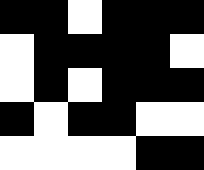[["black", "black", "white", "black", "black", "black"], ["white", "black", "black", "black", "black", "white"], ["white", "black", "white", "black", "black", "black"], ["black", "white", "black", "black", "white", "white"], ["white", "white", "white", "white", "black", "black"]]